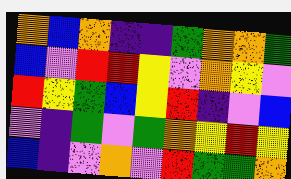[["orange", "blue", "orange", "indigo", "indigo", "green", "orange", "orange", "green"], ["blue", "violet", "red", "red", "yellow", "violet", "orange", "yellow", "violet"], ["red", "yellow", "green", "blue", "yellow", "red", "indigo", "violet", "blue"], ["violet", "indigo", "green", "violet", "green", "orange", "yellow", "red", "yellow"], ["blue", "indigo", "violet", "orange", "violet", "red", "green", "green", "orange"]]